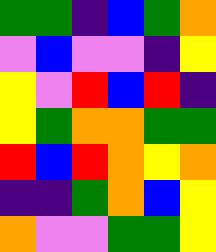[["green", "green", "indigo", "blue", "green", "orange"], ["violet", "blue", "violet", "violet", "indigo", "yellow"], ["yellow", "violet", "red", "blue", "red", "indigo"], ["yellow", "green", "orange", "orange", "green", "green"], ["red", "blue", "red", "orange", "yellow", "orange"], ["indigo", "indigo", "green", "orange", "blue", "yellow"], ["orange", "violet", "violet", "green", "green", "yellow"]]